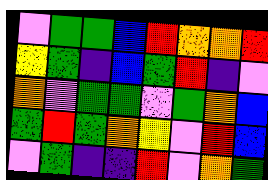[["violet", "green", "green", "blue", "red", "orange", "orange", "red"], ["yellow", "green", "indigo", "blue", "green", "red", "indigo", "violet"], ["orange", "violet", "green", "green", "violet", "green", "orange", "blue"], ["green", "red", "green", "orange", "yellow", "violet", "red", "blue"], ["violet", "green", "indigo", "indigo", "red", "violet", "orange", "green"]]